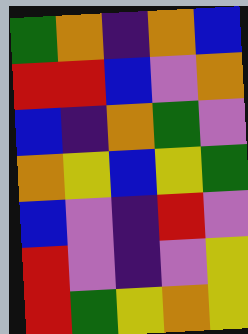[["green", "orange", "indigo", "orange", "blue"], ["red", "red", "blue", "violet", "orange"], ["blue", "indigo", "orange", "green", "violet"], ["orange", "yellow", "blue", "yellow", "green"], ["blue", "violet", "indigo", "red", "violet"], ["red", "violet", "indigo", "violet", "yellow"], ["red", "green", "yellow", "orange", "yellow"]]